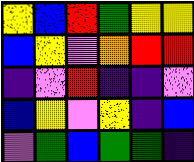[["yellow", "blue", "red", "green", "yellow", "yellow"], ["blue", "yellow", "violet", "orange", "red", "red"], ["indigo", "violet", "red", "indigo", "indigo", "violet"], ["blue", "yellow", "violet", "yellow", "indigo", "blue"], ["violet", "green", "blue", "green", "green", "indigo"]]